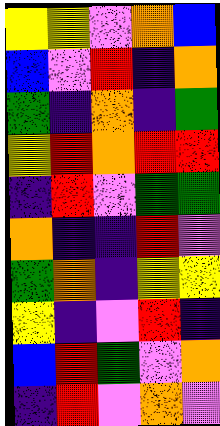[["yellow", "yellow", "violet", "orange", "blue"], ["blue", "violet", "red", "indigo", "orange"], ["green", "indigo", "orange", "indigo", "green"], ["yellow", "red", "orange", "red", "red"], ["indigo", "red", "violet", "green", "green"], ["orange", "indigo", "indigo", "red", "violet"], ["green", "orange", "indigo", "yellow", "yellow"], ["yellow", "indigo", "violet", "red", "indigo"], ["blue", "red", "green", "violet", "orange"], ["indigo", "red", "violet", "orange", "violet"]]